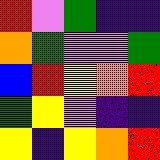[["red", "violet", "green", "indigo", "indigo"], ["orange", "green", "violet", "violet", "green"], ["blue", "red", "yellow", "orange", "red"], ["green", "yellow", "violet", "indigo", "indigo"], ["yellow", "indigo", "yellow", "orange", "red"]]